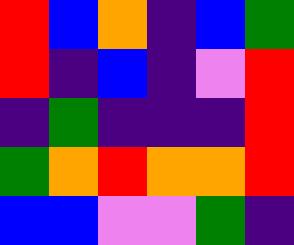[["red", "blue", "orange", "indigo", "blue", "green"], ["red", "indigo", "blue", "indigo", "violet", "red"], ["indigo", "green", "indigo", "indigo", "indigo", "red"], ["green", "orange", "red", "orange", "orange", "red"], ["blue", "blue", "violet", "violet", "green", "indigo"]]